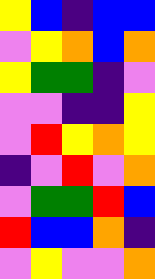[["yellow", "blue", "indigo", "blue", "blue"], ["violet", "yellow", "orange", "blue", "orange"], ["yellow", "green", "green", "indigo", "violet"], ["violet", "violet", "indigo", "indigo", "yellow"], ["violet", "red", "yellow", "orange", "yellow"], ["indigo", "violet", "red", "violet", "orange"], ["violet", "green", "green", "red", "blue"], ["red", "blue", "blue", "orange", "indigo"], ["violet", "yellow", "violet", "violet", "orange"]]